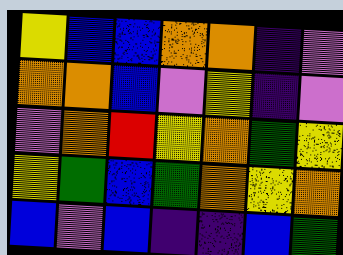[["yellow", "blue", "blue", "orange", "orange", "indigo", "violet"], ["orange", "orange", "blue", "violet", "yellow", "indigo", "violet"], ["violet", "orange", "red", "yellow", "orange", "green", "yellow"], ["yellow", "green", "blue", "green", "orange", "yellow", "orange"], ["blue", "violet", "blue", "indigo", "indigo", "blue", "green"]]